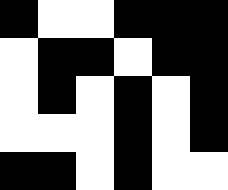[["black", "white", "white", "black", "black", "black"], ["white", "black", "black", "white", "black", "black"], ["white", "black", "white", "black", "white", "black"], ["white", "white", "white", "black", "white", "black"], ["black", "black", "white", "black", "white", "white"]]